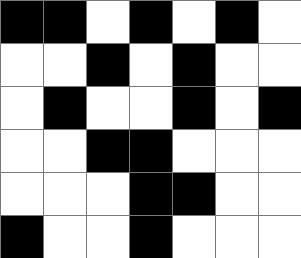[["black", "black", "white", "black", "white", "black", "white"], ["white", "white", "black", "white", "black", "white", "white"], ["white", "black", "white", "white", "black", "white", "black"], ["white", "white", "black", "black", "white", "white", "white"], ["white", "white", "white", "black", "black", "white", "white"], ["black", "white", "white", "black", "white", "white", "white"]]